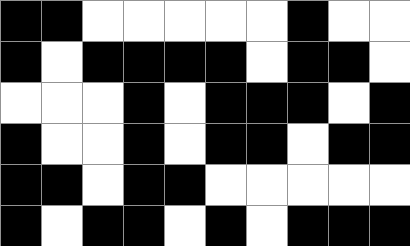[["black", "black", "white", "white", "white", "white", "white", "black", "white", "white"], ["black", "white", "black", "black", "black", "black", "white", "black", "black", "white"], ["white", "white", "white", "black", "white", "black", "black", "black", "white", "black"], ["black", "white", "white", "black", "white", "black", "black", "white", "black", "black"], ["black", "black", "white", "black", "black", "white", "white", "white", "white", "white"], ["black", "white", "black", "black", "white", "black", "white", "black", "black", "black"]]